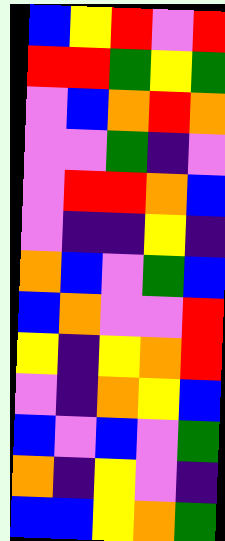[["blue", "yellow", "red", "violet", "red"], ["red", "red", "green", "yellow", "green"], ["violet", "blue", "orange", "red", "orange"], ["violet", "violet", "green", "indigo", "violet"], ["violet", "red", "red", "orange", "blue"], ["violet", "indigo", "indigo", "yellow", "indigo"], ["orange", "blue", "violet", "green", "blue"], ["blue", "orange", "violet", "violet", "red"], ["yellow", "indigo", "yellow", "orange", "red"], ["violet", "indigo", "orange", "yellow", "blue"], ["blue", "violet", "blue", "violet", "green"], ["orange", "indigo", "yellow", "violet", "indigo"], ["blue", "blue", "yellow", "orange", "green"]]